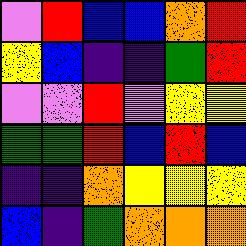[["violet", "red", "blue", "blue", "orange", "red"], ["yellow", "blue", "indigo", "indigo", "green", "red"], ["violet", "violet", "red", "violet", "yellow", "yellow"], ["green", "green", "red", "blue", "red", "blue"], ["indigo", "indigo", "orange", "yellow", "yellow", "yellow"], ["blue", "indigo", "green", "orange", "orange", "orange"]]